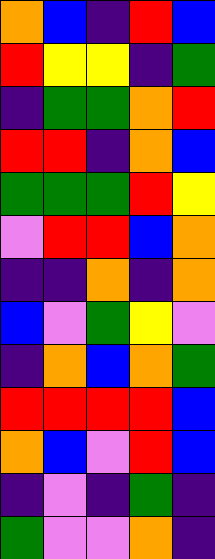[["orange", "blue", "indigo", "red", "blue"], ["red", "yellow", "yellow", "indigo", "green"], ["indigo", "green", "green", "orange", "red"], ["red", "red", "indigo", "orange", "blue"], ["green", "green", "green", "red", "yellow"], ["violet", "red", "red", "blue", "orange"], ["indigo", "indigo", "orange", "indigo", "orange"], ["blue", "violet", "green", "yellow", "violet"], ["indigo", "orange", "blue", "orange", "green"], ["red", "red", "red", "red", "blue"], ["orange", "blue", "violet", "red", "blue"], ["indigo", "violet", "indigo", "green", "indigo"], ["green", "violet", "violet", "orange", "indigo"]]